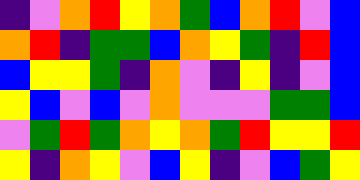[["indigo", "violet", "orange", "red", "yellow", "orange", "green", "blue", "orange", "red", "violet", "blue"], ["orange", "red", "indigo", "green", "green", "blue", "orange", "yellow", "green", "indigo", "red", "blue"], ["blue", "yellow", "yellow", "green", "indigo", "orange", "violet", "indigo", "yellow", "indigo", "violet", "blue"], ["yellow", "blue", "violet", "blue", "violet", "orange", "violet", "violet", "violet", "green", "green", "blue"], ["violet", "green", "red", "green", "orange", "yellow", "orange", "green", "red", "yellow", "yellow", "red"], ["yellow", "indigo", "orange", "yellow", "violet", "blue", "yellow", "indigo", "violet", "blue", "green", "yellow"]]